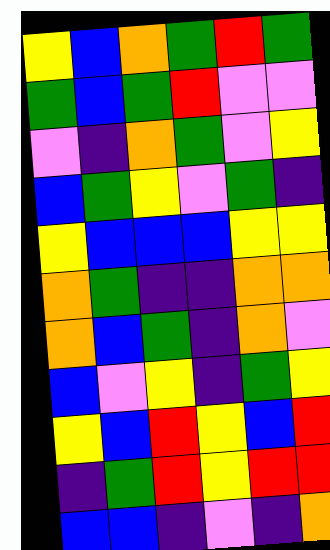[["yellow", "blue", "orange", "green", "red", "green"], ["green", "blue", "green", "red", "violet", "violet"], ["violet", "indigo", "orange", "green", "violet", "yellow"], ["blue", "green", "yellow", "violet", "green", "indigo"], ["yellow", "blue", "blue", "blue", "yellow", "yellow"], ["orange", "green", "indigo", "indigo", "orange", "orange"], ["orange", "blue", "green", "indigo", "orange", "violet"], ["blue", "violet", "yellow", "indigo", "green", "yellow"], ["yellow", "blue", "red", "yellow", "blue", "red"], ["indigo", "green", "red", "yellow", "red", "red"], ["blue", "blue", "indigo", "violet", "indigo", "orange"]]